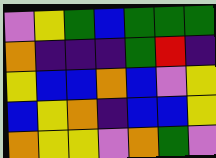[["violet", "yellow", "green", "blue", "green", "green", "green"], ["orange", "indigo", "indigo", "indigo", "green", "red", "indigo"], ["yellow", "blue", "blue", "orange", "blue", "violet", "yellow"], ["blue", "yellow", "orange", "indigo", "blue", "blue", "yellow"], ["orange", "yellow", "yellow", "violet", "orange", "green", "violet"]]